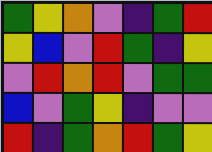[["green", "yellow", "orange", "violet", "indigo", "green", "red"], ["yellow", "blue", "violet", "red", "green", "indigo", "yellow"], ["violet", "red", "orange", "red", "violet", "green", "green"], ["blue", "violet", "green", "yellow", "indigo", "violet", "violet"], ["red", "indigo", "green", "orange", "red", "green", "yellow"]]